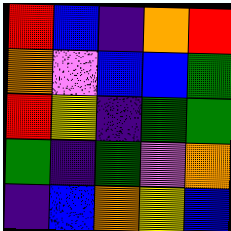[["red", "blue", "indigo", "orange", "red"], ["orange", "violet", "blue", "blue", "green"], ["red", "yellow", "indigo", "green", "green"], ["green", "indigo", "green", "violet", "orange"], ["indigo", "blue", "orange", "yellow", "blue"]]